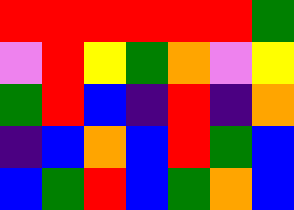[["red", "red", "red", "red", "red", "red", "green"], ["violet", "red", "yellow", "green", "orange", "violet", "yellow"], ["green", "red", "blue", "indigo", "red", "indigo", "orange"], ["indigo", "blue", "orange", "blue", "red", "green", "blue"], ["blue", "green", "red", "blue", "green", "orange", "blue"]]